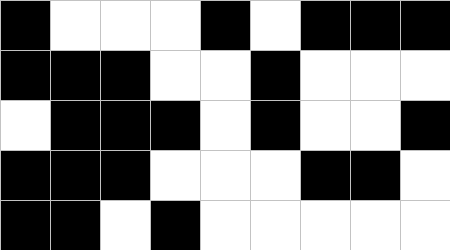[["black", "white", "white", "white", "black", "white", "black", "black", "black"], ["black", "black", "black", "white", "white", "black", "white", "white", "white"], ["white", "black", "black", "black", "white", "black", "white", "white", "black"], ["black", "black", "black", "white", "white", "white", "black", "black", "white"], ["black", "black", "white", "black", "white", "white", "white", "white", "white"]]